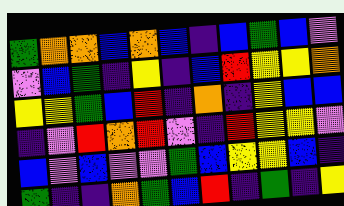[["green", "orange", "orange", "blue", "orange", "blue", "indigo", "blue", "green", "blue", "violet"], ["violet", "blue", "green", "indigo", "yellow", "indigo", "blue", "red", "yellow", "yellow", "orange"], ["yellow", "yellow", "green", "blue", "red", "indigo", "orange", "indigo", "yellow", "blue", "blue"], ["indigo", "violet", "red", "orange", "red", "violet", "indigo", "red", "yellow", "yellow", "violet"], ["blue", "violet", "blue", "violet", "violet", "green", "blue", "yellow", "yellow", "blue", "indigo"], ["green", "indigo", "indigo", "orange", "green", "blue", "red", "indigo", "green", "indigo", "yellow"]]